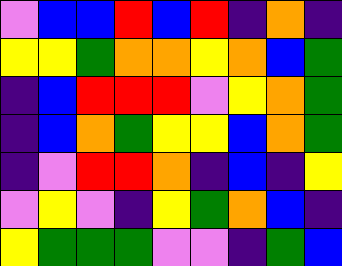[["violet", "blue", "blue", "red", "blue", "red", "indigo", "orange", "indigo"], ["yellow", "yellow", "green", "orange", "orange", "yellow", "orange", "blue", "green"], ["indigo", "blue", "red", "red", "red", "violet", "yellow", "orange", "green"], ["indigo", "blue", "orange", "green", "yellow", "yellow", "blue", "orange", "green"], ["indigo", "violet", "red", "red", "orange", "indigo", "blue", "indigo", "yellow"], ["violet", "yellow", "violet", "indigo", "yellow", "green", "orange", "blue", "indigo"], ["yellow", "green", "green", "green", "violet", "violet", "indigo", "green", "blue"]]